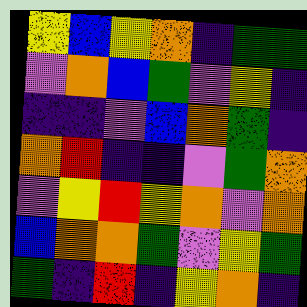[["yellow", "blue", "yellow", "orange", "indigo", "green", "green"], ["violet", "orange", "blue", "green", "violet", "yellow", "indigo"], ["indigo", "indigo", "violet", "blue", "orange", "green", "indigo"], ["orange", "red", "indigo", "indigo", "violet", "green", "orange"], ["violet", "yellow", "red", "yellow", "orange", "violet", "orange"], ["blue", "orange", "orange", "green", "violet", "yellow", "green"], ["green", "indigo", "red", "indigo", "yellow", "orange", "indigo"]]